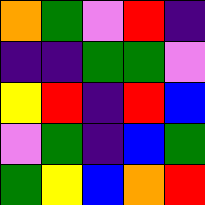[["orange", "green", "violet", "red", "indigo"], ["indigo", "indigo", "green", "green", "violet"], ["yellow", "red", "indigo", "red", "blue"], ["violet", "green", "indigo", "blue", "green"], ["green", "yellow", "blue", "orange", "red"]]